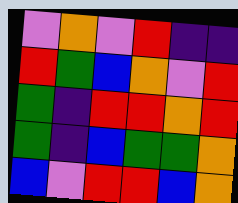[["violet", "orange", "violet", "red", "indigo", "indigo"], ["red", "green", "blue", "orange", "violet", "red"], ["green", "indigo", "red", "red", "orange", "red"], ["green", "indigo", "blue", "green", "green", "orange"], ["blue", "violet", "red", "red", "blue", "orange"]]